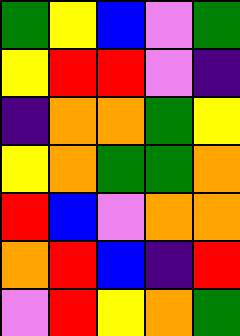[["green", "yellow", "blue", "violet", "green"], ["yellow", "red", "red", "violet", "indigo"], ["indigo", "orange", "orange", "green", "yellow"], ["yellow", "orange", "green", "green", "orange"], ["red", "blue", "violet", "orange", "orange"], ["orange", "red", "blue", "indigo", "red"], ["violet", "red", "yellow", "orange", "green"]]